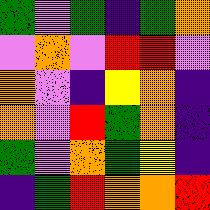[["green", "violet", "green", "indigo", "green", "orange"], ["violet", "orange", "violet", "red", "red", "violet"], ["orange", "violet", "indigo", "yellow", "orange", "indigo"], ["orange", "violet", "red", "green", "orange", "indigo"], ["green", "violet", "orange", "green", "yellow", "indigo"], ["indigo", "green", "red", "orange", "orange", "red"]]